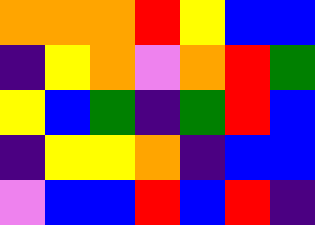[["orange", "orange", "orange", "red", "yellow", "blue", "blue"], ["indigo", "yellow", "orange", "violet", "orange", "red", "green"], ["yellow", "blue", "green", "indigo", "green", "red", "blue"], ["indigo", "yellow", "yellow", "orange", "indigo", "blue", "blue"], ["violet", "blue", "blue", "red", "blue", "red", "indigo"]]